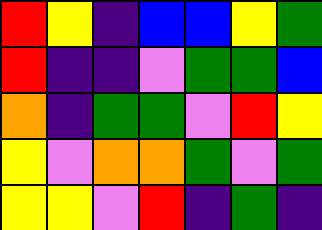[["red", "yellow", "indigo", "blue", "blue", "yellow", "green"], ["red", "indigo", "indigo", "violet", "green", "green", "blue"], ["orange", "indigo", "green", "green", "violet", "red", "yellow"], ["yellow", "violet", "orange", "orange", "green", "violet", "green"], ["yellow", "yellow", "violet", "red", "indigo", "green", "indigo"]]